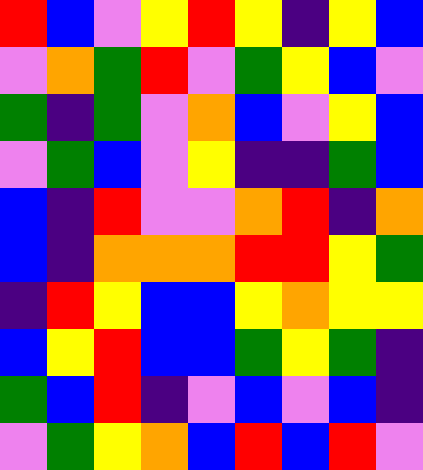[["red", "blue", "violet", "yellow", "red", "yellow", "indigo", "yellow", "blue"], ["violet", "orange", "green", "red", "violet", "green", "yellow", "blue", "violet"], ["green", "indigo", "green", "violet", "orange", "blue", "violet", "yellow", "blue"], ["violet", "green", "blue", "violet", "yellow", "indigo", "indigo", "green", "blue"], ["blue", "indigo", "red", "violet", "violet", "orange", "red", "indigo", "orange"], ["blue", "indigo", "orange", "orange", "orange", "red", "red", "yellow", "green"], ["indigo", "red", "yellow", "blue", "blue", "yellow", "orange", "yellow", "yellow"], ["blue", "yellow", "red", "blue", "blue", "green", "yellow", "green", "indigo"], ["green", "blue", "red", "indigo", "violet", "blue", "violet", "blue", "indigo"], ["violet", "green", "yellow", "orange", "blue", "red", "blue", "red", "violet"]]